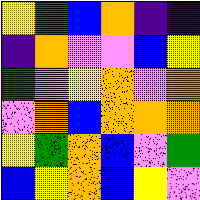[["yellow", "green", "blue", "orange", "indigo", "indigo"], ["indigo", "orange", "violet", "violet", "blue", "yellow"], ["green", "violet", "yellow", "orange", "violet", "orange"], ["violet", "orange", "blue", "orange", "orange", "orange"], ["yellow", "green", "orange", "blue", "violet", "green"], ["blue", "yellow", "orange", "blue", "yellow", "violet"]]